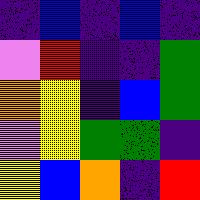[["indigo", "blue", "indigo", "blue", "indigo"], ["violet", "red", "indigo", "indigo", "green"], ["orange", "yellow", "indigo", "blue", "green"], ["violet", "yellow", "green", "green", "indigo"], ["yellow", "blue", "orange", "indigo", "red"]]